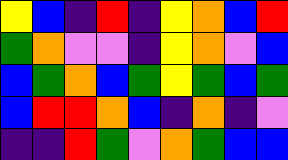[["yellow", "blue", "indigo", "red", "indigo", "yellow", "orange", "blue", "red"], ["green", "orange", "violet", "violet", "indigo", "yellow", "orange", "violet", "blue"], ["blue", "green", "orange", "blue", "green", "yellow", "green", "blue", "green"], ["blue", "red", "red", "orange", "blue", "indigo", "orange", "indigo", "violet"], ["indigo", "indigo", "red", "green", "violet", "orange", "green", "blue", "blue"]]